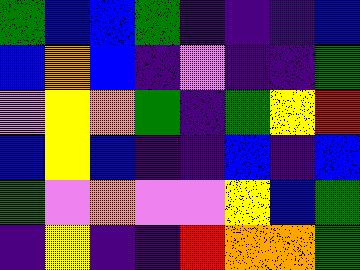[["green", "blue", "blue", "green", "indigo", "indigo", "indigo", "blue"], ["blue", "orange", "blue", "indigo", "violet", "indigo", "indigo", "green"], ["violet", "yellow", "orange", "green", "indigo", "green", "yellow", "red"], ["blue", "yellow", "blue", "indigo", "indigo", "blue", "indigo", "blue"], ["green", "violet", "orange", "violet", "violet", "yellow", "blue", "green"], ["indigo", "yellow", "indigo", "indigo", "red", "orange", "orange", "green"]]